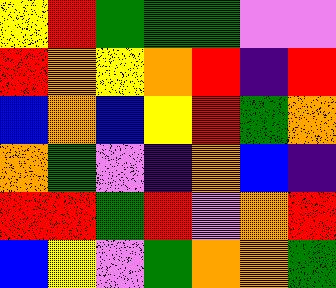[["yellow", "red", "green", "green", "green", "violet", "violet"], ["red", "orange", "yellow", "orange", "red", "indigo", "red"], ["blue", "orange", "blue", "yellow", "red", "green", "orange"], ["orange", "green", "violet", "indigo", "orange", "blue", "indigo"], ["red", "red", "green", "red", "violet", "orange", "red"], ["blue", "yellow", "violet", "green", "orange", "orange", "green"]]